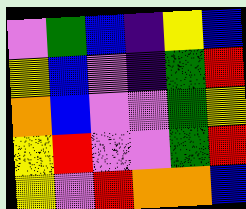[["violet", "green", "blue", "indigo", "yellow", "blue"], ["yellow", "blue", "violet", "indigo", "green", "red"], ["orange", "blue", "violet", "violet", "green", "yellow"], ["yellow", "red", "violet", "violet", "green", "red"], ["yellow", "violet", "red", "orange", "orange", "blue"]]